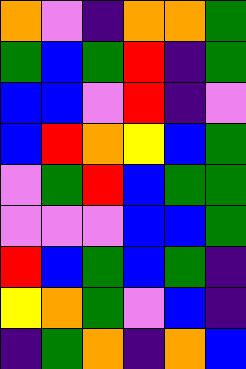[["orange", "violet", "indigo", "orange", "orange", "green"], ["green", "blue", "green", "red", "indigo", "green"], ["blue", "blue", "violet", "red", "indigo", "violet"], ["blue", "red", "orange", "yellow", "blue", "green"], ["violet", "green", "red", "blue", "green", "green"], ["violet", "violet", "violet", "blue", "blue", "green"], ["red", "blue", "green", "blue", "green", "indigo"], ["yellow", "orange", "green", "violet", "blue", "indigo"], ["indigo", "green", "orange", "indigo", "orange", "blue"]]